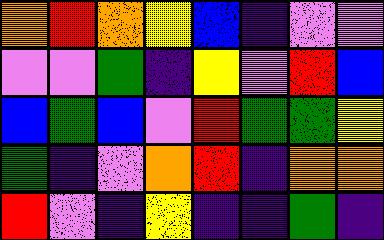[["orange", "red", "orange", "yellow", "blue", "indigo", "violet", "violet"], ["violet", "violet", "green", "indigo", "yellow", "violet", "red", "blue"], ["blue", "green", "blue", "violet", "red", "green", "green", "yellow"], ["green", "indigo", "violet", "orange", "red", "indigo", "orange", "orange"], ["red", "violet", "indigo", "yellow", "indigo", "indigo", "green", "indigo"]]